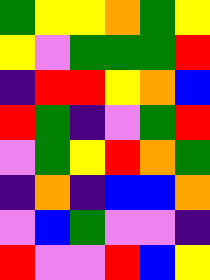[["green", "yellow", "yellow", "orange", "green", "yellow"], ["yellow", "violet", "green", "green", "green", "red"], ["indigo", "red", "red", "yellow", "orange", "blue"], ["red", "green", "indigo", "violet", "green", "red"], ["violet", "green", "yellow", "red", "orange", "green"], ["indigo", "orange", "indigo", "blue", "blue", "orange"], ["violet", "blue", "green", "violet", "violet", "indigo"], ["red", "violet", "violet", "red", "blue", "yellow"]]